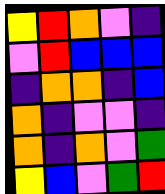[["yellow", "red", "orange", "violet", "indigo"], ["violet", "red", "blue", "blue", "blue"], ["indigo", "orange", "orange", "indigo", "blue"], ["orange", "indigo", "violet", "violet", "indigo"], ["orange", "indigo", "orange", "violet", "green"], ["yellow", "blue", "violet", "green", "red"]]